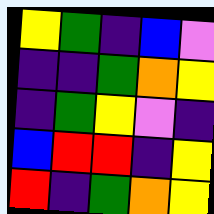[["yellow", "green", "indigo", "blue", "violet"], ["indigo", "indigo", "green", "orange", "yellow"], ["indigo", "green", "yellow", "violet", "indigo"], ["blue", "red", "red", "indigo", "yellow"], ["red", "indigo", "green", "orange", "yellow"]]